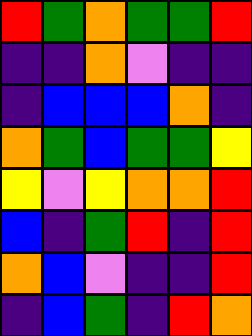[["red", "green", "orange", "green", "green", "red"], ["indigo", "indigo", "orange", "violet", "indigo", "indigo"], ["indigo", "blue", "blue", "blue", "orange", "indigo"], ["orange", "green", "blue", "green", "green", "yellow"], ["yellow", "violet", "yellow", "orange", "orange", "red"], ["blue", "indigo", "green", "red", "indigo", "red"], ["orange", "blue", "violet", "indigo", "indigo", "red"], ["indigo", "blue", "green", "indigo", "red", "orange"]]